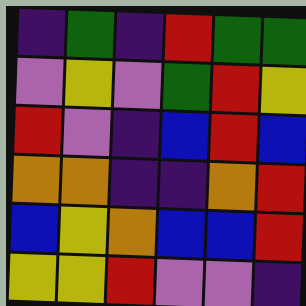[["indigo", "green", "indigo", "red", "green", "green"], ["violet", "yellow", "violet", "green", "red", "yellow"], ["red", "violet", "indigo", "blue", "red", "blue"], ["orange", "orange", "indigo", "indigo", "orange", "red"], ["blue", "yellow", "orange", "blue", "blue", "red"], ["yellow", "yellow", "red", "violet", "violet", "indigo"]]